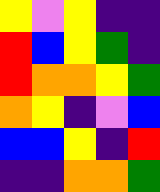[["yellow", "violet", "yellow", "indigo", "indigo"], ["red", "blue", "yellow", "green", "indigo"], ["red", "orange", "orange", "yellow", "green"], ["orange", "yellow", "indigo", "violet", "blue"], ["blue", "blue", "yellow", "indigo", "red"], ["indigo", "indigo", "orange", "orange", "green"]]